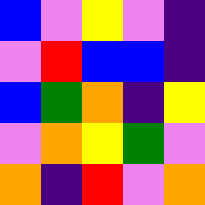[["blue", "violet", "yellow", "violet", "indigo"], ["violet", "red", "blue", "blue", "indigo"], ["blue", "green", "orange", "indigo", "yellow"], ["violet", "orange", "yellow", "green", "violet"], ["orange", "indigo", "red", "violet", "orange"]]